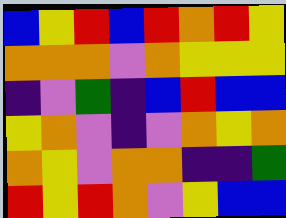[["blue", "yellow", "red", "blue", "red", "orange", "red", "yellow"], ["orange", "orange", "orange", "violet", "orange", "yellow", "yellow", "yellow"], ["indigo", "violet", "green", "indigo", "blue", "red", "blue", "blue"], ["yellow", "orange", "violet", "indigo", "violet", "orange", "yellow", "orange"], ["orange", "yellow", "violet", "orange", "orange", "indigo", "indigo", "green"], ["red", "yellow", "red", "orange", "violet", "yellow", "blue", "blue"]]